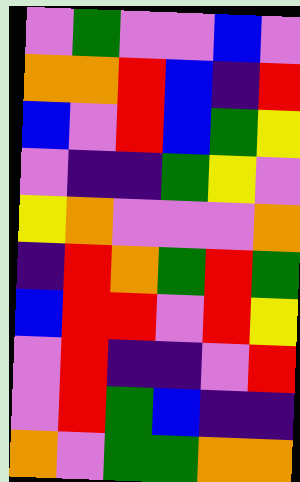[["violet", "green", "violet", "violet", "blue", "violet"], ["orange", "orange", "red", "blue", "indigo", "red"], ["blue", "violet", "red", "blue", "green", "yellow"], ["violet", "indigo", "indigo", "green", "yellow", "violet"], ["yellow", "orange", "violet", "violet", "violet", "orange"], ["indigo", "red", "orange", "green", "red", "green"], ["blue", "red", "red", "violet", "red", "yellow"], ["violet", "red", "indigo", "indigo", "violet", "red"], ["violet", "red", "green", "blue", "indigo", "indigo"], ["orange", "violet", "green", "green", "orange", "orange"]]